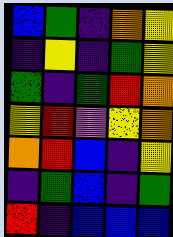[["blue", "green", "indigo", "orange", "yellow"], ["indigo", "yellow", "indigo", "green", "yellow"], ["green", "indigo", "green", "red", "orange"], ["yellow", "red", "violet", "yellow", "orange"], ["orange", "red", "blue", "indigo", "yellow"], ["indigo", "green", "blue", "indigo", "green"], ["red", "indigo", "blue", "blue", "blue"]]